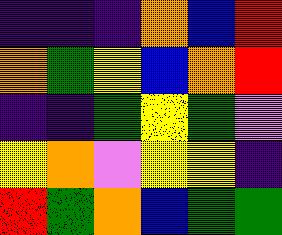[["indigo", "indigo", "indigo", "orange", "blue", "red"], ["orange", "green", "yellow", "blue", "orange", "red"], ["indigo", "indigo", "green", "yellow", "green", "violet"], ["yellow", "orange", "violet", "yellow", "yellow", "indigo"], ["red", "green", "orange", "blue", "green", "green"]]